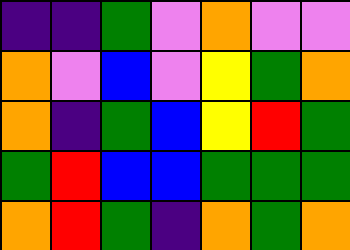[["indigo", "indigo", "green", "violet", "orange", "violet", "violet"], ["orange", "violet", "blue", "violet", "yellow", "green", "orange"], ["orange", "indigo", "green", "blue", "yellow", "red", "green"], ["green", "red", "blue", "blue", "green", "green", "green"], ["orange", "red", "green", "indigo", "orange", "green", "orange"]]